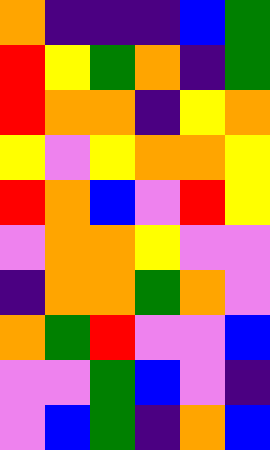[["orange", "indigo", "indigo", "indigo", "blue", "green"], ["red", "yellow", "green", "orange", "indigo", "green"], ["red", "orange", "orange", "indigo", "yellow", "orange"], ["yellow", "violet", "yellow", "orange", "orange", "yellow"], ["red", "orange", "blue", "violet", "red", "yellow"], ["violet", "orange", "orange", "yellow", "violet", "violet"], ["indigo", "orange", "orange", "green", "orange", "violet"], ["orange", "green", "red", "violet", "violet", "blue"], ["violet", "violet", "green", "blue", "violet", "indigo"], ["violet", "blue", "green", "indigo", "orange", "blue"]]